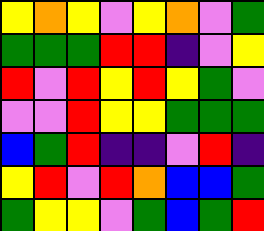[["yellow", "orange", "yellow", "violet", "yellow", "orange", "violet", "green"], ["green", "green", "green", "red", "red", "indigo", "violet", "yellow"], ["red", "violet", "red", "yellow", "red", "yellow", "green", "violet"], ["violet", "violet", "red", "yellow", "yellow", "green", "green", "green"], ["blue", "green", "red", "indigo", "indigo", "violet", "red", "indigo"], ["yellow", "red", "violet", "red", "orange", "blue", "blue", "green"], ["green", "yellow", "yellow", "violet", "green", "blue", "green", "red"]]